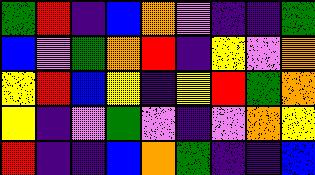[["green", "red", "indigo", "blue", "orange", "violet", "indigo", "indigo", "green"], ["blue", "violet", "green", "orange", "red", "indigo", "yellow", "violet", "orange"], ["yellow", "red", "blue", "yellow", "indigo", "yellow", "red", "green", "orange"], ["yellow", "indigo", "violet", "green", "violet", "indigo", "violet", "orange", "yellow"], ["red", "indigo", "indigo", "blue", "orange", "green", "indigo", "indigo", "blue"]]